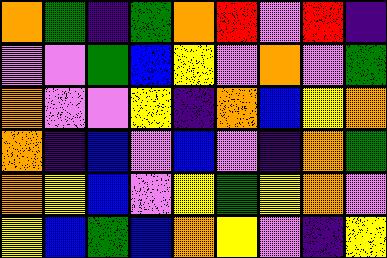[["orange", "green", "indigo", "green", "orange", "red", "violet", "red", "indigo"], ["violet", "violet", "green", "blue", "yellow", "violet", "orange", "violet", "green"], ["orange", "violet", "violet", "yellow", "indigo", "orange", "blue", "yellow", "orange"], ["orange", "indigo", "blue", "violet", "blue", "violet", "indigo", "orange", "green"], ["orange", "yellow", "blue", "violet", "yellow", "green", "yellow", "orange", "violet"], ["yellow", "blue", "green", "blue", "orange", "yellow", "violet", "indigo", "yellow"]]